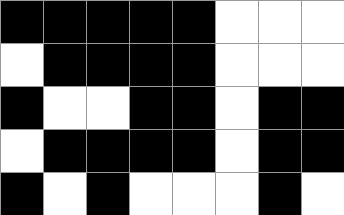[["black", "black", "black", "black", "black", "white", "white", "white"], ["white", "black", "black", "black", "black", "white", "white", "white"], ["black", "white", "white", "black", "black", "white", "black", "black"], ["white", "black", "black", "black", "black", "white", "black", "black"], ["black", "white", "black", "white", "white", "white", "black", "white"]]